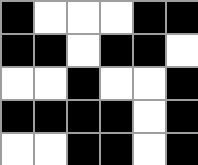[["black", "white", "white", "white", "black", "black"], ["black", "black", "white", "black", "black", "white"], ["white", "white", "black", "white", "white", "black"], ["black", "black", "black", "black", "white", "black"], ["white", "white", "black", "black", "white", "black"]]